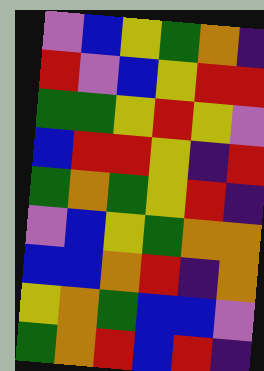[["violet", "blue", "yellow", "green", "orange", "indigo"], ["red", "violet", "blue", "yellow", "red", "red"], ["green", "green", "yellow", "red", "yellow", "violet"], ["blue", "red", "red", "yellow", "indigo", "red"], ["green", "orange", "green", "yellow", "red", "indigo"], ["violet", "blue", "yellow", "green", "orange", "orange"], ["blue", "blue", "orange", "red", "indigo", "orange"], ["yellow", "orange", "green", "blue", "blue", "violet"], ["green", "orange", "red", "blue", "red", "indigo"]]